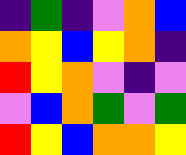[["indigo", "green", "indigo", "violet", "orange", "blue"], ["orange", "yellow", "blue", "yellow", "orange", "indigo"], ["red", "yellow", "orange", "violet", "indigo", "violet"], ["violet", "blue", "orange", "green", "violet", "green"], ["red", "yellow", "blue", "orange", "orange", "yellow"]]